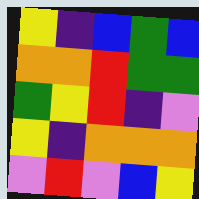[["yellow", "indigo", "blue", "green", "blue"], ["orange", "orange", "red", "green", "green"], ["green", "yellow", "red", "indigo", "violet"], ["yellow", "indigo", "orange", "orange", "orange"], ["violet", "red", "violet", "blue", "yellow"]]